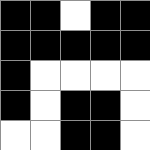[["black", "black", "white", "black", "black"], ["black", "black", "black", "black", "black"], ["black", "white", "white", "white", "white"], ["black", "white", "black", "black", "white"], ["white", "white", "black", "black", "white"]]